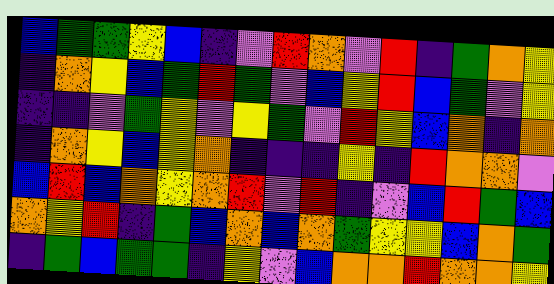[["blue", "green", "green", "yellow", "blue", "indigo", "violet", "red", "orange", "violet", "red", "indigo", "green", "orange", "yellow"], ["indigo", "orange", "yellow", "blue", "green", "red", "green", "violet", "blue", "yellow", "red", "blue", "green", "violet", "yellow"], ["indigo", "indigo", "violet", "green", "yellow", "violet", "yellow", "green", "violet", "red", "yellow", "blue", "orange", "indigo", "orange"], ["indigo", "orange", "yellow", "blue", "yellow", "orange", "indigo", "indigo", "indigo", "yellow", "indigo", "red", "orange", "orange", "violet"], ["blue", "red", "blue", "orange", "yellow", "orange", "red", "violet", "red", "indigo", "violet", "blue", "red", "green", "blue"], ["orange", "yellow", "red", "indigo", "green", "blue", "orange", "blue", "orange", "green", "yellow", "yellow", "blue", "orange", "green"], ["indigo", "green", "blue", "green", "green", "indigo", "yellow", "violet", "blue", "orange", "orange", "red", "orange", "orange", "yellow"]]